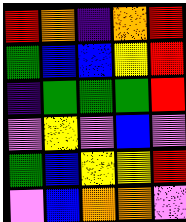[["red", "orange", "indigo", "orange", "red"], ["green", "blue", "blue", "yellow", "red"], ["indigo", "green", "green", "green", "red"], ["violet", "yellow", "violet", "blue", "violet"], ["green", "blue", "yellow", "yellow", "red"], ["violet", "blue", "orange", "orange", "violet"]]